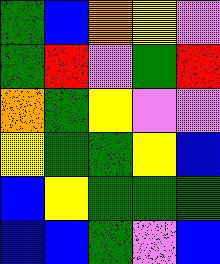[["green", "blue", "orange", "yellow", "violet"], ["green", "red", "violet", "green", "red"], ["orange", "green", "yellow", "violet", "violet"], ["yellow", "green", "green", "yellow", "blue"], ["blue", "yellow", "green", "green", "green"], ["blue", "blue", "green", "violet", "blue"]]